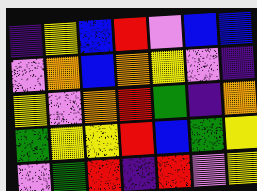[["indigo", "yellow", "blue", "red", "violet", "blue", "blue"], ["violet", "orange", "blue", "orange", "yellow", "violet", "indigo"], ["yellow", "violet", "orange", "red", "green", "indigo", "orange"], ["green", "yellow", "yellow", "red", "blue", "green", "yellow"], ["violet", "green", "red", "indigo", "red", "violet", "yellow"]]